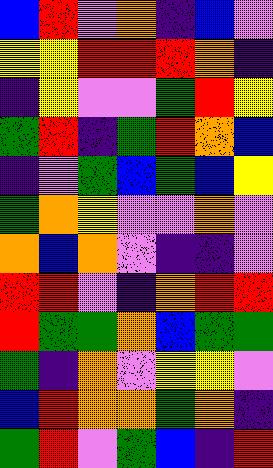[["blue", "red", "violet", "orange", "indigo", "blue", "violet"], ["yellow", "yellow", "red", "red", "red", "orange", "indigo"], ["indigo", "yellow", "violet", "violet", "green", "red", "yellow"], ["green", "red", "indigo", "green", "red", "orange", "blue"], ["indigo", "violet", "green", "blue", "green", "blue", "yellow"], ["green", "orange", "yellow", "violet", "violet", "orange", "violet"], ["orange", "blue", "orange", "violet", "indigo", "indigo", "violet"], ["red", "red", "violet", "indigo", "orange", "red", "red"], ["red", "green", "green", "orange", "blue", "green", "green"], ["green", "indigo", "orange", "violet", "yellow", "yellow", "violet"], ["blue", "red", "orange", "orange", "green", "orange", "indigo"], ["green", "red", "violet", "green", "blue", "indigo", "red"]]